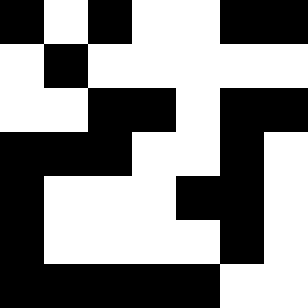[["black", "white", "black", "white", "white", "black", "black"], ["white", "black", "white", "white", "white", "white", "white"], ["white", "white", "black", "black", "white", "black", "black"], ["black", "black", "black", "white", "white", "black", "white"], ["black", "white", "white", "white", "black", "black", "white"], ["black", "white", "white", "white", "white", "black", "white"], ["black", "black", "black", "black", "black", "white", "white"]]